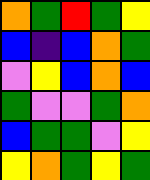[["orange", "green", "red", "green", "yellow"], ["blue", "indigo", "blue", "orange", "green"], ["violet", "yellow", "blue", "orange", "blue"], ["green", "violet", "violet", "green", "orange"], ["blue", "green", "green", "violet", "yellow"], ["yellow", "orange", "green", "yellow", "green"]]